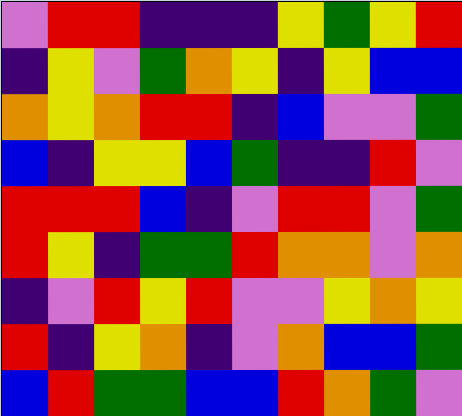[["violet", "red", "red", "indigo", "indigo", "indigo", "yellow", "green", "yellow", "red"], ["indigo", "yellow", "violet", "green", "orange", "yellow", "indigo", "yellow", "blue", "blue"], ["orange", "yellow", "orange", "red", "red", "indigo", "blue", "violet", "violet", "green"], ["blue", "indigo", "yellow", "yellow", "blue", "green", "indigo", "indigo", "red", "violet"], ["red", "red", "red", "blue", "indigo", "violet", "red", "red", "violet", "green"], ["red", "yellow", "indigo", "green", "green", "red", "orange", "orange", "violet", "orange"], ["indigo", "violet", "red", "yellow", "red", "violet", "violet", "yellow", "orange", "yellow"], ["red", "indigo", "yellow", "orange", "indigo", "violet", "orange", "blue", "blue", "green"], ["blue", "red", "green", "green", "blue", "blue", "red", "orange", "green", "violet"]]